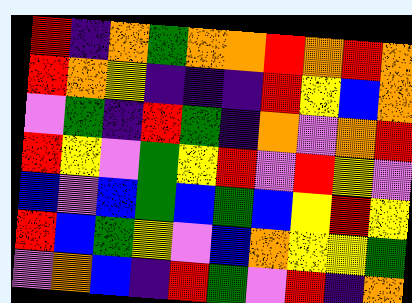[["red", "indigo", "orange", "green", "orange", "orange", "red", "orange", "red", "orange"], ["red", "orange", "yellow", "indigo", "indigo", "indigo", "red", "yellow", "blue", "orange"], ["violet", "green", "indigo", "red", "green", "indigo", "orange", "violet", "orange", "red"], ["red", "yellow", "violet", "green", "yellow", "red", "violet", "red", "yellow", "violet"], ["blue", "violet", "blue", "green", "blue", "green", "blue", "yellow", "red", "yellow"], ["red", "blue", "green", "yellow", "violet", "blue", "orange", "yellow", "yellow", "green"], ["violet", "orange", "blue", "indigo", "red", "green", "violet", "red", "indigo", "orange"]]